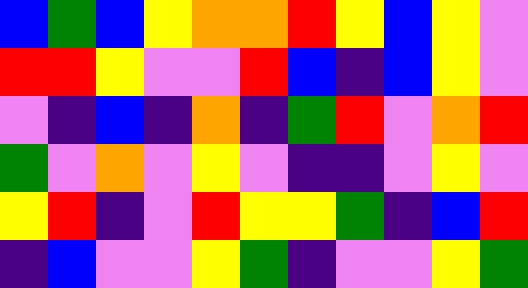[["blue", "green", "blue", "yellow", "orange", "orange", "red", "yellow", "blue", "yellow", "violet"], ["red", "red", "yellow", "violet", "violet", "red", "blue", "indigo", "blue", "yellow", "violet"], ["violet", "indigo", "blue", "indigo", "orange", "indigo", "green", "red", "violet", "orange", "red"], ["green", "violet", "orange", "violet", "yellow", "violet", "indigo", "indigo", "violet", "yellow", "violet"], ["yellow", "red", "indigo", "violet", "red", "yellow", "yellow", "green", "indigo", "blue", "red"], ["indigo", "blue", "violet", "violet", "yellow", "green", "indigo", "violet", "violet", "yellow", "green"]]